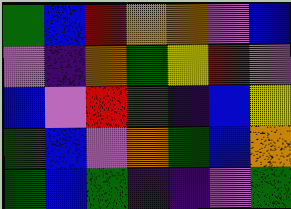[["green", "blue", "red", "orange", "orange", "violet", "blue"], ["violet", "indigo", "orange", "green", "yellow", "red", "violet"], ["blue", "violet", "red", "green", "indigo", "blue", "yellow"], ["green", "blue", "violet", "orange", "green", "blue", "orange"], ["green", "blue", "green", "indigo", "indigo", "violet", "green"]]